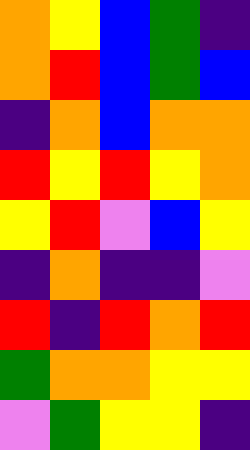[["orange", "yellow", "blue", "green", "indigo"], ["orange", "red", "blue", "green", "blue"], ["indigo", "orange", "blue", "orange", "orange"], ["red", "yellow", "red", "yellow", "orange"], ["yellow", "red", "violet", "blue", "yellow"], ["indigo", "orange", "indigo", "indigo", "violet"], ["red", "indigo", "red", "orange", "red"], ["green", "orange", "orange", "yellow", "yellow"], ["violet", "green", "yellow", "yellow", "indigo"]]